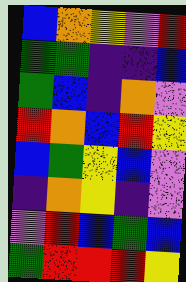[["blue", "orange", "yellow", "violet", "red"], ["green", "green", "indigo", "indigo", "blue"], ["green", "blue", "indigo", "orange", "violet"], ["red", "orange", "blue", "red", "yellow"], ["blue", "green", "yellow", "blue", "violet"], ["indigo", "orange", "yellow", "indigo", "violet"], ["violet", "red", "blue", "green", "blue"], ["green", "red", "red", "red", "yellow"]]